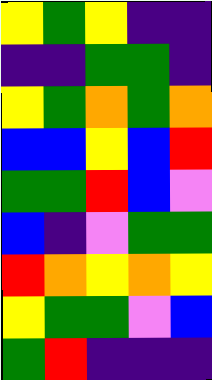[["yellow", "green", "yellow", "indigo", "indigo"], ["indigo", "indigo", "green", "green", "indigo"], ["yellow", "green", "orange", "green", "orange"], ["blue", "blue", "yellow", "blue", "red"], ["green", "green", "red", "blue", "violet"], ["blue", "indigo", "violet", "green", "green"], ["red", "orange", "yellow", "orange", "yellow"], ["yellow", "green", "green", "violet", "blue"], ["green", "red", "indigo", "indigo", "indigo"]]